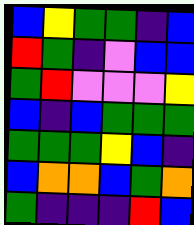[["blue", "yellow", "green", "green", "indigo", "blue"], ["red", "green", "indigo", "violet", "blue", "blue"], ["green", "red", "violet", "violet", "violet", "yellow"], ["blue", "indigo", "blue", "green", "green", "green"], ["green", "green", "green", "yellow", "blue", "indigo"], ["blue", "orange", "orange", "blue", "green", "orange"], ["green", "indigo", "indigo", "indigo", "red", "blue"]]